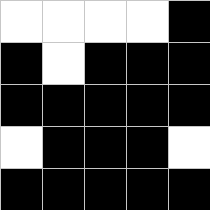[["white", "white", "white", "white", "black"], ["black", "white", "black", "black", "black"], ["black", "black", "black", "black", "black"], ["white", "black", "black", "black", "white"], ["black", "black", "black", "black", "black"]]